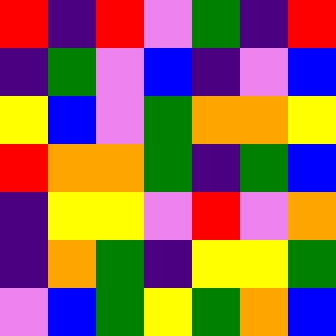[["red", "indigo", "red", "violet", "green", "indigo", "red"], ["indigo", "green", "violet", "blue", "indigo", "violet", "blue"], ["yellow", "blue", "violet", "green", "orange", "orange", "yellow"], ["red", "orange", "orange", "green", "indigo", "green", "blue"], ["indigo", "yellow", "yellow", "violet", "red", "violet", "orange"], ["indigo", "orange", "green", "indigo", "yellow", "yellow", "green"], ["violet", "blue", "green", "yellow", "green", "orange", "blue"]]